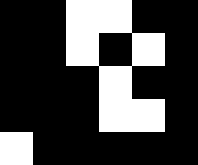[["black", "black", "white", "white", "black", "black"], ["black", "black", "white", "black", "white", "black"], ["black", "black", "black", "white", "black", "black"], ["black", "black", "black", "white", "white", "black"], ["white", "black", "black", "black", "black", "black"]]